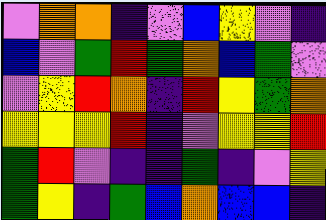[["violet", "orange", "orange", "indigo", "violet", "blue", "yellow", "violet", "indigo"], ["blue", "violet", "green", "red", "green", "orange", "blue", "green", "violet"], ["violet", "yellow", "red", "orange", "indigo", "red", "yellow", "green", "orange"], ["yellow", "yellow", "yellow", "red", "indigo", "violet", "yellow", "yellow", "red"], ["green", "red", "violet", "indigo", "indigo", "green", "indigo", "violet", "yellow"], ["green", "yellow", "indigo", "green", "blue", "orange", "blue", "blue", "indigo"]]